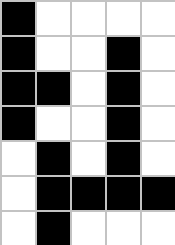[["black", "white", "white", "white", "white"], ["black", "white", "white", "black", "white"], ["black", "black", "white", "black", "white"], ["black", "white", "white", "black", "white"], ["white", "black", "white", "black", "white"], ["white", "black", "black", "black", "black"], ["white", "black", "white", "white", "white"]]